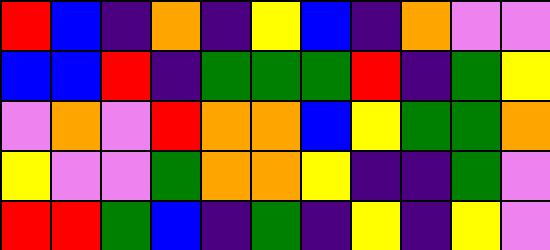[["red", "blue", "indigo", "orange", "indigo", "yellow", "blue", "indigo", "orange", "violet", "violet"], ["blue", "blue", "red", "indigo", "green", "green", "green", "red", "indigo", "green", "yellow"], ["violet", "orange", "violet", "red", "orange", "orange", "blue", "yellow", "green", "green", "orange"], ["yellow", "violet", "violet", "green", "orange", "orange", "yellow", "indigo", "indigo", "green", "violet"], ["red", "red", "green", "blue", "indigo", "green", "indigo", "yellow", "indigo", "yellow", "violet"]]